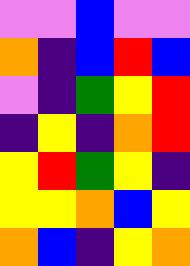[["violet", "violet", "blue", "violet", "violet"], ["orange", "indigo", "blue", "red", "blue"], ["violet", "indigo", "green", "yellow", "red"], ["indigo", "yellow", "indigo", "orange", "red"], ["yellow", "red", "green", "yellow", "indigo"], ["yellow", "yellow", "orange", "blue", "yellow"], ["orange", "blue", "indigo", "yellow", "orange"]]